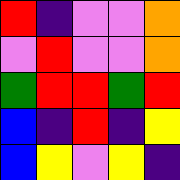[["red", "indigo", "violet", "violet", "orange"], ["violet", "red", "violet", "violet", "orange"], ["green", "red", "red", "green", "red"], ["blue", "indigo", "red", "indigo", "yellow"], ["blue", "yellow", "violet", "yellow", "indigo"]]